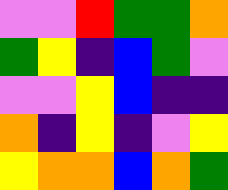[["violet", "violet", "red", "green", "green", "orange"], ["green", "yellow", "indigo", "blue", "green", "violet"], ["violet", "violet", "yellow", "blue", "indigo", "indigo"], ["orange", "indigo", "yellow", "indigo", "violet", "yellow"], ["yellow", "orange", "orange", "blue", "orange", "green"]]